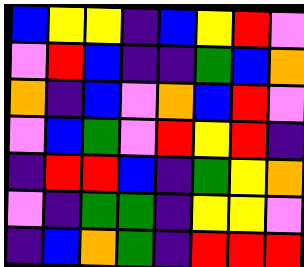[["blue", "yellow", "yellow", "indigo", "blue", "yellow", "red", "violet"], ["violet", "red", "blue", "indigo", "indigo", "green", "blue", "orange"], ["orange", "indigo", "blue", "violet", "orange", "blue", "red", "violet"], ["violet", "blue", "green", "violet", "red", "yellow", "red", "indigo"], ["indigo", "red", "red", "blue", "indigo", "green", "yellow", "orange"], ["violet", "indigo", "green", "green", "indigo", "yellow", "yellow", "violet"], ["indigo", "blue", "orange", "green", "indigo", "red", "red", "red"]]